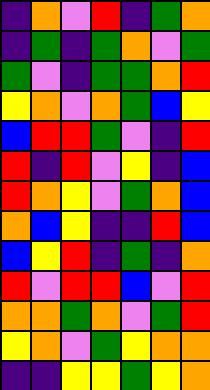[["indigo", "orange", "violet", "red", "indigo", "green", "orange"], ["indigo", "green", "indigo", "green", "orange", "violet", "green"], ["green", "violet", "indigo", "green", "green", "orange", "red"], ["yellow", "orange", "violet", "orange", "green", "blue", "yellow"], ["blue", "red", "red", "green", "violet", "indigo", "red"], ["red", "indigo", "red", "violet", "yellow", "indigo", "blue"], ["red", "orange", "yellow", "violet", "green", "orange", "blue"], ["orange", "blue", "yellow", "indigo", "indigo", "red", "blue"], ["blue", "yellow", "red", "indigo", "green", "indigo", "orange"], ["red", "violet", "red", "red", "blue", "violet", "red"], ["orange", "orange", "green", "orange", "violet", "green", "red"], ["yellow", "orange", "violet", "green", "yellow", "orange", "orange"], ["indigo", "indigo", "yellow", "yellow", "green", "yellow", "orange"]]